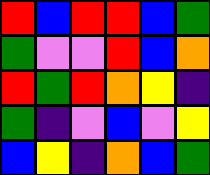[["red", "blue", "red", "red", "blue", "green"], ["green", "violet", "violet", "red", "blue", "orange"], ["red", "green", "red", "orange", "yellow", "indigo"], ["green", "indigo", "violet", "blue", "violet", "yellow"], ["blue", "yellow", "indigo", "orange", "blue", "green"]]